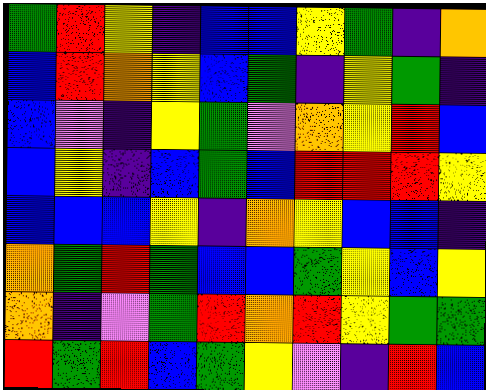[["green", "red", "yellow", "indigo", "blue", "blue", "yellow", "green", "indigo", "orange"], ["blue", "red", "orange", "yellow", "blue", "green", "indigo", "yellow", "green", "indigo"], ["blue", "violet", "indigo", "yellow", "green", "violet", "orange", "yellow", "red", "blue"], ["blue", "yellow", "indigo", "blue", "green", "blue", "red", "red", "red", "yellow"], ["blue", "blue", "blue", "yellow", "indigo", "orange", "yellow", "blue", "blue", "indigo"], ["orange", "green", "red", "green", "blue", "blue", "green", "yellow", "blue", "yellow"], ["orange", "indigo", "violet", "green", "red", "orange", "red", "yellow", "green", "green"], ["red", "green", "red", "blue", "green", "yellow", "violet", "indigo", "red", "blue"]]